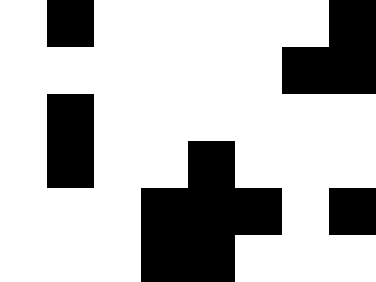[["white", "black", "white", "white", "white", "white", "white", "black"], ["white", "white", "white", "white", "white", "white", "black", "black"], ["white", "black", "white", "white", "white", "white", "white", "white"], ["white", "black", "white", "white", "black", "white", "white", "white"], ["white", "white", "white", "black", "black", "black", "white", "black"], ["white", "white", "white", "black", "black", "white", "white", "white"]]